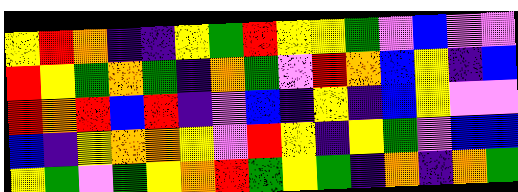[["yellow", "red", "orange", "indigo", "indigo", "yellow", "green", "red", "yellow", "yellow", "green", "violet", "blue", "violet", "violet"], ["red", "yellow", "green", "orange", "green", "indigo", "orange", "green", "violet", "red", "orange", "blue", "yellow", "indigo", "blue"], ["red", "orange", "red", "blue", "red", "indigo", "violet", "blue", "indigo", "yellow", "indigo", "blue", "yellow", "violet", "violet"], ["blue", "indigo", "yellow", "orange", "orange", "yellow", "violet", "red", "yellow", "indigo", "yellow", "green", "violet", "blue", "blue"], ["yellow", "green", "violet", "green", "yellow", "orange", "red", "green", "yellow", "green", "indigo", "orange", "indigo", "orange", "green"]]